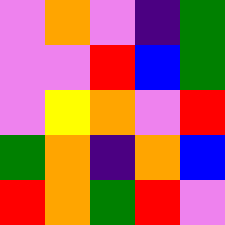[["violet", "orange", "violet", "indigo", "green"], ["violet", "violet", "red", "blue", "green"], ["violet", "yellow", "orange", "violet", "red"], ["green", "orange", "indigo", "orange", "blue"], ["red", "orange", "green", "red", "violet"]]